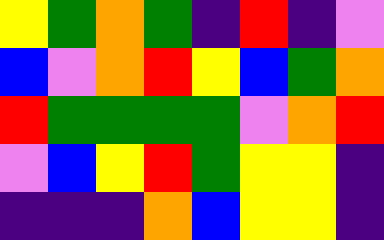[["yellow", "green", "orange", "green", "indigo", "red", "indigo", "violet"], ["blue", "violet", "orange", "red", "yellow", "blue", "green", "orange"], ["red", "green", "green", "green", "green", "violet", "orange", "red"], ["violet", "blue", "yellow", "red", "green", "yellow", "yellow", "indigo"], ["indigo", "indigo", "indigo", "orange", "blue", "yellow", "yellow", "indigo"]]